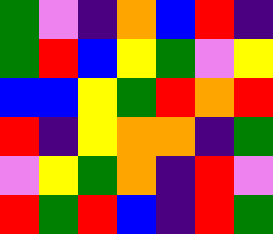[["green", "violet", "indigo", "orange", "blue", "red", "indigo"], ["green", "red", "blue", "yellow", "green", "violet", "yellow"], ["blue", "blue", "yellow", "green", "red", "orange", "red"], ["red", "indigo", "yellow", "orange", "orange", "indigo", "green"], ["violet", "yellow", "green", "orange", "indigo", "red", "violet"], ["red", "green", "red", "blue", "indigo", "red", "green"]]